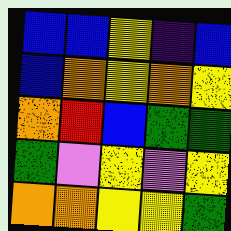[["blue", "blue", "yellow", "indigo", "blue"], ["blue", "orange", "yellow", "orange", "yellow"], ["orange", "red", "blue", "green", "green"], ["green", "violet", "yellow", "violet", "yellow"], ["orange", "orange", "yellow", "yellow", "green"]]